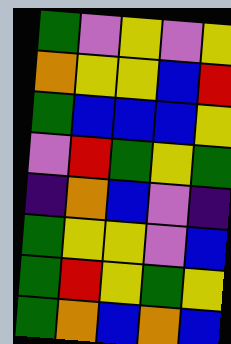[["green", "violet", "yellow", "violet", "yellow"], ["orange", "yellow", "yellow", "blue", "red"], ["green", "blue", "blue", "blue", "yellow"], ["violet", "red", "green", "yellow", "green"], ["indigo", "orange", "blue", "violet", "indigo"], ["green", "yellow", "yellow", "violet", "blue"], ["green", "red", "yellow", "green", "yellow"], ["green", "orange", "blue", "orange", "blue"]]